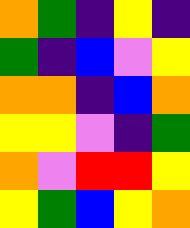[["orange", "green", "indigo", "yellow", "indigo"], ["green", "indigo", "blue", "violet", "yellow"], ["orange", "orange", "indigo", "blue", "orange"], ["yellow", "yellow", "violet", "indigo", "green"], ["orange", "violet", "red", "red", "yellow"], ["yellow", "green", "blue", "yellow", "orange"]]